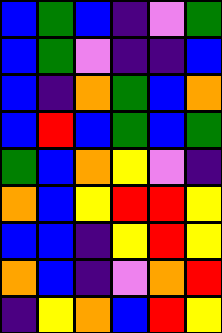[["blue", "green", "blue", "indigo", "violet", "green"], ["blue", "green", "violet", "indigo", "indigo", "blue"], ["blue", "indigo", "orange", "green", "blue", "orange"], ["blue", "red", "blue", "green", "blue", "green"], ["green", "blue", "orange", "yellow", "violet", "indigo"], ["orange", "blue", "yellow", "red", "red", "yellow"], ["blue", "blue", "indigo", "yellow", "red", "yellow"], ["orange", "blue", "indigo", "violet", "orange", "red"], ["indigo", "yellow", "orange", "blue", "red", "yellow"]]